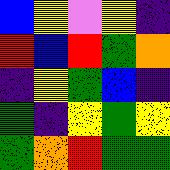[["blue", "yellow", "violet", "yellow", "indigo"], ["red", "blue", "red", "green", "orange"], ["indigo", "yellow", "green", "blue", "indigo"], ["green", "indigo", "yellow", "green", "yellow"], ["green", "orange", "red", "green", "green"]]